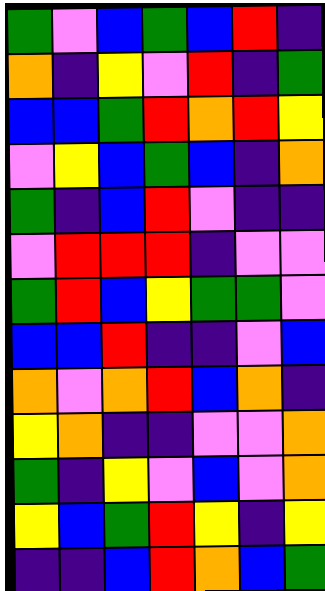[["green", "violet", "blue", "green", "blue", "red", "indigo"], ["orange", "indigo", "yellow", "violet", "red", "indigo", "green"], ["blue", "blue", "green", "red", "orange", "red", "yellow"], ["violet", "yellow", "blue", "green", "blue", "indigo", "orange"], ["green", "indigo", "blue", "red", "violet", "indigo", "indigo"], ["violet", "red", "red", "red", "indigo", "violet", "violet"], ["green", "red", "blue", "yellow", "green", "green", "violet"], ["blue", "blue", "red", "indigo", "indigo", "violet", "blue"], ["orange", "violet", "orange", "red", "blue", "orange", "indigo"], ["yellow", "orange", "indigo", "indigo", "violet", "violet", "orange"], ["green", "indigo", "yellow", "violet", "blue", "violet", "orange"], ["yellow", "blue", "green", "red", "yellow", "indigo", "yellow"], ["indigo", "indigo", "blue", "red", "orange", "blue", "green"]]